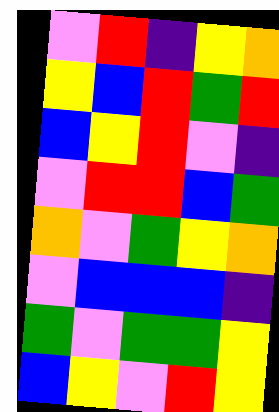[["violet", "red", "indigo", "yellow", "orange"], ["yellow", "blue", "red", "green", "red"], ["blue", "yellow", "red", "violet", "indigo"], ["violet", "red", "red", "blue", "green"], ["orange", "violet", "green", "yellow", "orange"], ["violet", "blue", "blue", "blue", "indigo"], ["green", "violet", "green", "green", "yellow"], ["blue", "yellow", "violet", "red", "yellow"]]